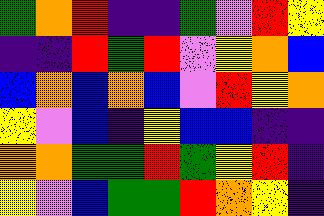[["green", "orange", "red", "indigo", "indigo", "green", "violet", "red", "yellow"], ["indigo", "indigo", "red", "green", "red", "violet", "yellow", "orange", "blue"], ["blue", "orange", "blue", "orange", "blue", "violet", "red", "yellow", "orange"], ["yellow", "violet", "blue", "indigo", "yellow", "blue", "blue", "indigo", "indigo"], ["orange", "orange", "green", "green", "red", "green", "yellow", "red", "indigo"], ["yellow", "violet", "blue", "green", "green", "red", "orange", "yellow", "indigo"]]